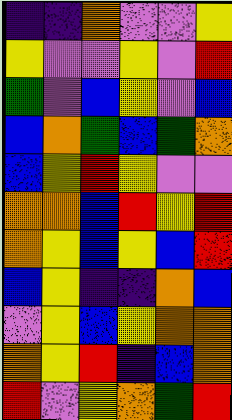[["indigo", "indigo", "orange", "violet", "violet", "yellow"], ["yellow", "violet", "violet", "yellow", "violet", "red"], ["green", "violet", "blue", "yellow", "violet", "blue"], ["blue", "orange", "green", "blue", "green", "orange"], ["blue", "yellow", "red", "yellow", "violet", "violet"], ["orange", "orange", "blue", "red", "yellow", "red"], ["orange", "yellow", "blue", "yellow", "blue", "red"], ["blue", "yellow", "indigo", "indigo", "orange", "blue"], ["violet", "yellow", "blue", "yellow", "orange", "orange"], ["orange", "yellow", "red", "indigo", "blue", "orange"], ["red", "violet", "yellow", "orange", "green", "red"]]